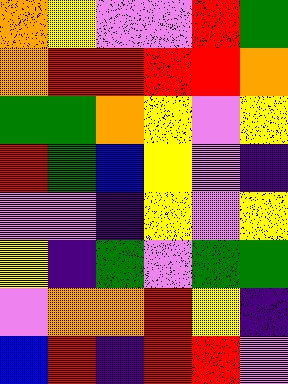[["orange", "yellow", "violet", "violet", "red", "green"], ["orange", "red", "red", "red", "red", "orange"], ["green", "green", "orange", "yellow", "violet", "yellow"], ["red", "green", "blue", "yellow", "violet", "indigo"], ["violet", "violet", "indigo", "yellow", "violet", "yellow"], ["yellow", "indigo", "green", "violet", "green", "green"], ["violet", "orange", "orange", "red", "yellow", "indigo"], ["blue", "red", "indigo", "red", "red", "violet"]]